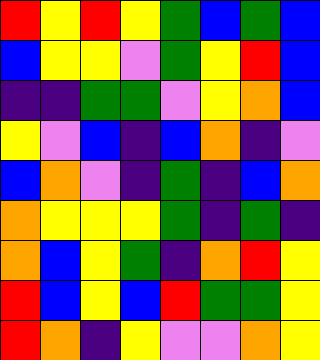[["red", "yellow", "red", "yellow", "green", "blue", "green", "blue"], ["blue", "yellow", "yellow", "violet", "green", "yellow", "red", "blue"], ["indigo", "indigo", "green", "green", "violet", "yellow", "orange", "blue"], ["yellow", "violet", "blue", "indigo", "blue", "orange", "indigo", "violet"], ["blue", "orange", "violet", "indigo", "green", "indigo", "blue", "orange"], ["orange", "yellow", "yellow", "yellow", "green", "indigo", "green", "indigo"], ["orange", "blue", "yellow", "green", "indigo", "orange", "red", "yellow"], ["red", "blue", "yellow", "blue", "red", "green", "green", "yellow"], ["red", "orange", "indigo", "yellow", "violet", "violet", "orange", "yellow"]]